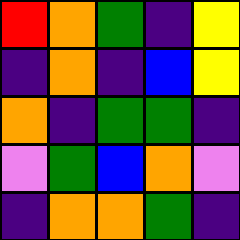[["red", "orange", "green", "indigo", "yellow"], ["indigo", "orange", "indigo", "blue", "yellow"], ["orange", "indigo", "green", "green", "indigo"], ["violet", "green", "blue", "orange", "violet"], ["indigo", "orange", "orange", "green", "indigo"]]